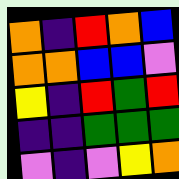[["orange", "indigo", "red", "orange", "blue"], ["orange", "orange", "blue", "blue", "violet"], ["yellow", "indigo", "red", "green", "red"], ["indigo", "indigo", "green", "green", "green"], ["violet", "indigo", "violet", "yellow", "orange"]]